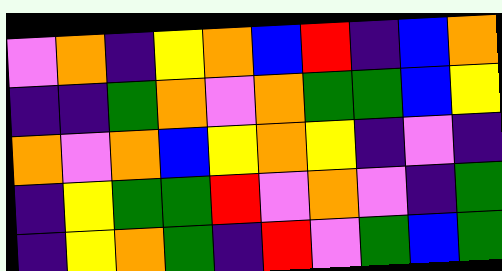[["violet", "orange", "indigo", "yellow", "orange", "blue", "red", "indigo", "blue", "orange"], ["indigo", "indigo", "green", "orange", "violet", "orange", "green", "green", "blue", "yellow"], ["orange", "violet", "orange", "blue", "yellow", "orange", "yellow", "indigo", "violet", "indigo"], ["indigo", "yellow", "green", "green", "red", "violet", "orange", "violet", "indigo", "green"], ["indigo", "yellow", "orange", "green", "indigo", "red", "violet", "green", "blue", "green"]]